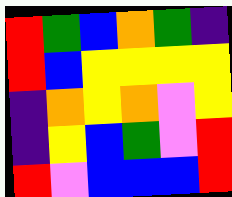[["red", "green", "blue", "orange", "green", "indigo"], ["red", "blue", "yellow", "yellow", "yellow", "yellow"], ["indigo", "orange", "yellow", "orange", "violet", "yellow"], ["indigo", "yellow", "blue", "green", "violet", "red"], ["red", "violet", "blue", "blue", "blue", "red"]]